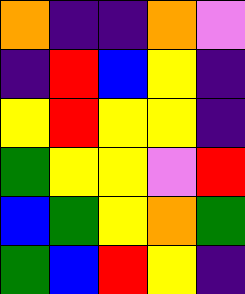[["orange", "indigo", "indigo", "orange", "violet"], ["indigo", "red", "blue", "yellow", "indigo"], ["yellow", "red", "yellow", "yellow", "indigo"], ["green", "yellow", "yellow", "violet", "red"], ["blue", "green", "yellow", "orange", "green"], ["green", "blue", "red", "yellow", "indigo"]]